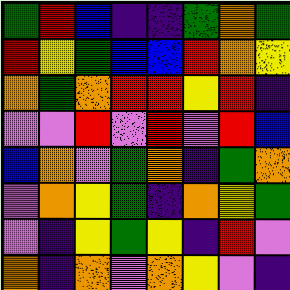[["green", "red", "blue", "indigo", "indigo", "green", "orange", "green"], ["red", "yellow", "green", "blue", "blue", "red", "orange", "yellow"], ["orange", "green", "orange", "red", "red", "yellow", "red", "indigo"], ["violet", "violet", "red", "violet", "red", "violet", "red", "blue"], ["blue", "orange", "violet", "green", "orange", "indigo", "green", "orange"], ["violet", "orange", "yellow", "green", "indigo", "orange", "yellow", "green"], ["violet", "indigo", "yellow", "green", "yellow", "indigo", "red", "violet"], ["orange", "indigo", "orange", "violet", "orange", "yellow", "violet", "indigo"]]